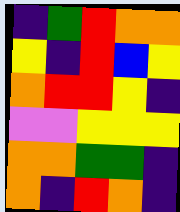[["indigo", "green", "red", "orange", "orange"], ["yellow", "indigo", "red", "blue", "yellow"], ["orange", "red", "red", "yellow", "indigo"], ["violet", "violet", "yellow", "yellow", "yellow"], ["orange", "orange", "green", "green", "indigo"], ["orange", "indigo", "red", "orange", "indigo"]]